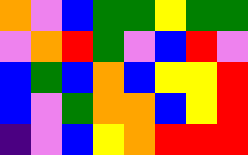[["orange", "violet", "blue", "green", "green", "yellow", "green", "green"], ["violet", "orange", "red", "green", "violet", "blue", "red", "violet"], ["blue", "green", "blue", "orange", "blue", "yellow", "yellow", "red"], ["blue", "violet", "green", "orange", "orange", "blue", "yellow", "red"], ["indigo", "violet", "blue", "yellow", "orange", "red", "red", "red"]]